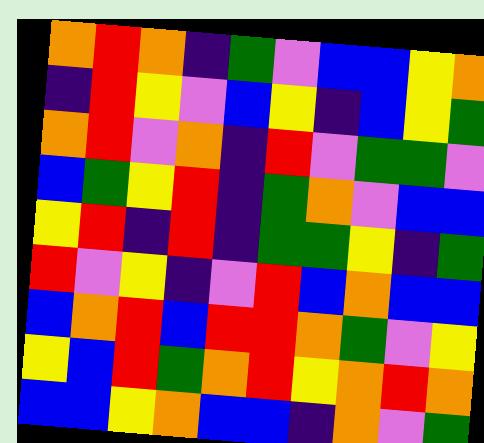[["orange", "red", "orange", "indigo", "green", "violet", "blue", "blue", "yellow", "orange"], ["indigo", "red", "yellow", "violet", "blue", "yellow", "indigo", "blue", "yellow", "green"], ["orange", "red", "violet", "orange", "indigo", "red", "violet", "green", "green", "violet"], ["blue", "green", "yellow", "red", "indigo", "green", "orange", "violet", "blue", "blue"], ["yellow", "red", "indigo", "red", "indigo", "green", "green", "yellow", "indigo", "green"], ["red", "violet", "yellow", "indigo", "violet", "red", "blue", "orange", "blue", "blue"], ["blue", "orange", "red", "blue", "red", "red", "orange", "green", "violet", "yellow"], ["yellow", "blue", "red", "green", "orange", "red", "yellow", "orange", "red", "orange"], ["blue", "blue", "yellow", "orange", "blue", "blue", "indigo", "orange", "violet", "green"]]